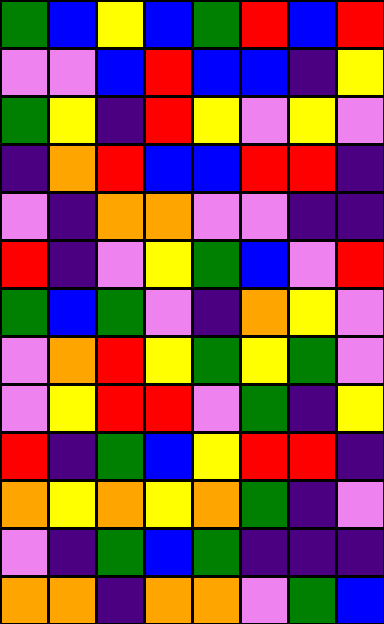[["green", "blue", "yellow", "blue", "green", "red", "blue", "red"], ["violet", "violet", "blue", "red", "blue", "blue", "indigo", "yellow"], ["green", "yellow", "indigo", "red", "yellow", "violet", "yellow", "violet"], ["indigo", "orange", "red", "blue", "blue", "red", "red", "indigo"], ["violet", "indigo", "orange", "orange", "violet", "violet", "indigo", "indigo"], ["red", "indigo", "violet", "yellow", "green", "blue", "violet", "red"], ["green", "blue", "green", "violet", "indigo", "orange", "yellow", "violet"], ["violet", "orange", "red", "yellow", "green", "yellow", "green", "violet"], ["violet", "yellow", "red", "red", "violet", "green", "indigo", "yellow"], ["red", "indigo", "green", "blue", "yellow", "red", "red", "indigo"], ["orange", "yellow", "orange", "yellow", "orange", "green", "indigo", "violet"], ["violet", "indigo", "green", "blue", "green", "indigo", "indigo", "indigo"], ["orange", "orange", "indigo", "orange", "orange", "violet", "green", "blue"]]